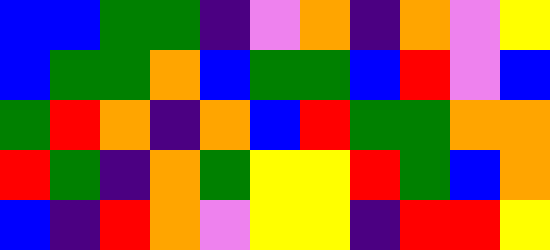[["blue", "blue", "green", "green", "indigo", "violet", "orange", "indigo", "orange", "violet", "yellow"], ["blue", "green", "green", "orange", "blue", "green", "green", "blue", "red", "violet", "blue"], ["green", "red", "orange", "indigo", "orange", "blue", "red", "green", "green", "orange", "orange"], ["red", "green", "indigo", "orange", "green", "yellow", "yellow", "red", "green", "blue", "orange"], ["blue", "indigo", "red", "orange", "violet", "yellow", "yellow", "indigo", "red", "red", "yellow"]]